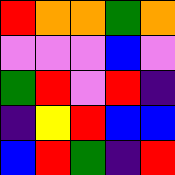[["red", "orange", "orange", "green", "orange"], ["violet", "violet", "violet", "blue", "violet"], ["green", "red", "violet", "red", "indigo"], ["indigo", "yellow", "red", "blue", "blue"], ["blue", "red", "green", "indigo", "red"]]